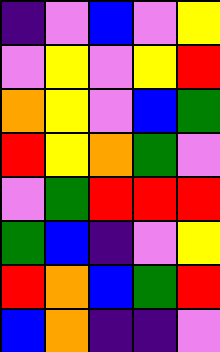[["indigo", "violet", "blue", "violet", "yellow"], ["violet", "yellow", "violet", "yellow", "red"], ["orange", "yellow", "violet", "blue", "green"], ["red", "yellow", "orange", "green", "violet"], ["violet", "green", "red", "red", "red"], ["green", "blue", "indigo", "violet", "yellow"], ["red", "orange", "blue", "green", "red"], ["blue", "orange", "indigo", "indigo", "violet"]]